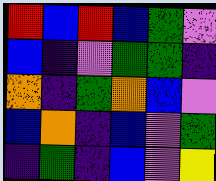[["red", "blue", "red", "blue", "green", "violet"], ["blue", "indigo", "violet", "green", "green", "indigo"], ["orange", "indigo", "green", "orange", "blue", "violet"], ["blue", "orange", "indigo", "blue", "violet", "green"], ["indigo", "green", "indigo", "blue", "violet", "yellow"]]